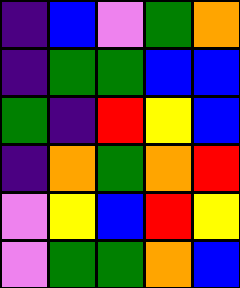[["indigo", "blue", "violet", "green", "orange"], ["indigo", "green", "green", "blue", "blue"], ["green", "indigo", "red", "yellow", "blue"], ["indigo", "orange", "green", "orange", "red"], ["violet", "yellow", "blue", "red", "yellow"], ["violet", "green", "green", "orange", "blue"]]